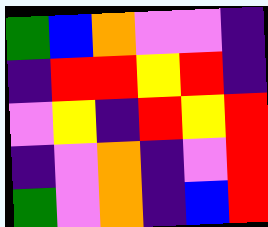[["green", "blue", "orange", "violet", "violet", "indigo"], ["indigo", "red", "red", "yellow", "red", "indigo"], ["violet", "yellow", "indigo", "red", "yellow", "red"], ["indigo", "violet", "orange", "indigo", "violet", "red"], ["green", "violet", "orange", "indigo", "blue", "red"]]